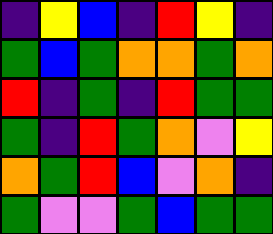[["indigo", "yellow", "blue", "indigo", "red", "yellow", "indigo"], ["green", "blue", "green", "orange", "orange", "green", "orange"], ["red", "indigo", "green", "indigo", "red", "green", "green"], ["green", "indigo", "red", "green", "orange", "violet", "yellow"], ["orange", "green", "red", "blue", "violet", "orange", "indigo"], ["green", "violet", "violet", "green", "blue", "green", "green"]]